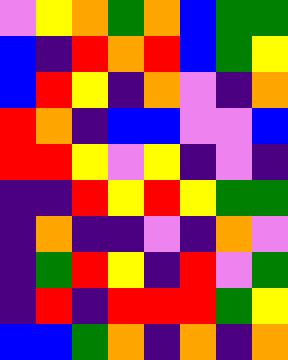[["violet", "yellow", "orange", "green", "orange", "blue", "green", "green"], ["blue", "indigo", "red", "orange", "red", "blue", "green", "yellow"], ["blue", "red", "yellow", "indigo", "orange", "violet", "indigo", "orange"], ["red", "orange", "indigo", "blue", "blue", "violet", "violet", "blue"], ["red", "red", "yellow", "violet", "yellow", "indigo", "violet", "indigo"], ["indigo", "indigo", "red", "yellow", "red", "yellow", "green", "green"], ["indigo", "orange", "indigo", "indigo", "violet", "indigo", "orange", "violet"], ["indigo", "green", "red", "yellow", "indigo", "red", "violet", "green"], ["indigo", "red", "indigo", "red", "red", "red", "green", "yellow"], ["blue", "blue", "green", "orange", "indigo", "orange", "indigo", "orange"]]